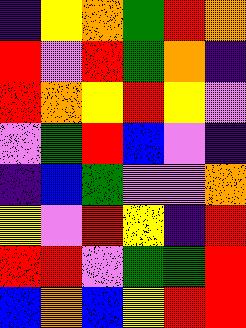[["indigo", "yellow", "orange", "green", "red", "orange"], ["red", "violet", "red", "green", "orange", "indigo"], ["red", "orange", "yellow", "red", "yellow", "violet"], ["violet", "green", "red", "blue", "violet", "indigo"], ["indigo", "blue", "green", "violet", "violet", "orange"], ["yellow", "violet", "red", "yellow", "indigo", "red"], ["red", "red", "violet", "green", "green", "red"], ["blue", "orange", "blue", "yellow", "red", "red"]]